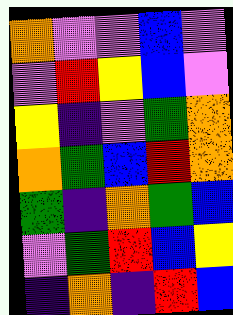[["orange", "violet", "violet", "blue", "violet"], ["violet", "red", "yellow", "blue", "violet"], ["yellow", "indigo", "violet", "green", "orange"], ["orange", "green", "blue", "red", "orange"], ["green", "indigo", "orange", "green", "blue"], ["violet", "green", "red", "blue", "yellow"], ["indigo", "orange", "indigo", "red", "blue"]]